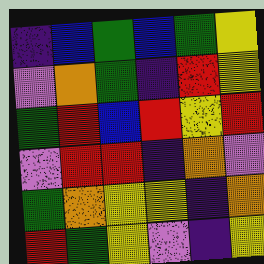[["indigo", "blue", "green", "blue", "green", "yellow"], ["violet", "orange", "green", "indigo", "red", "yellow"], ["green", "red", "blue", "red", "yellow", "red"], ["violet", "red", "red", "indigo", "orange", "violet"], ["green", "orange", "yellow", "yellow", "indigo", "orange"], ["red", "green", "yellow", "violet", "indigo", "yellow"]]